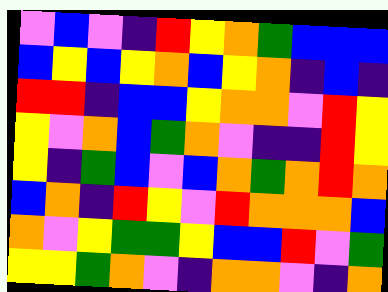[["violet", "blue", "violet", "indigo", "red", "yellow", "orange", "green", "blue", "blue", "blue"], ["blue", "yellow", "blue", "yellow", "orange", "blue", "yellow", "orange", "indigo", "blue", "indigo"], ["red", "red", "indigo", "blue", "blue", "yellow", "orange", "orange", "violet", "red", "yellow"], ["yellow", "violet", "orange", "blue", "green", "orange", "violet", "indigo", "indigo", "red", "yellow"], ["yellow", "indigo", "green", "blue", "violet", "blue", "orange", "green", "orange", "red", "orange"], ["blue", "orange", "indigo", "red", "yellow", "violet", "red", "orange", "orange", "orange", "blue"], ["orange", "violet", "yellow", "green", "green", "yellow", "blue", "blue", "red", "violet", "green"], ["yellow", "yellow", "green", "orange", "violet", "indigo", "orange", "orange", "violet", "indigo", "orange"]]